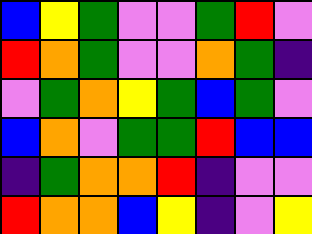[["blue", "yellow", "green", "violet", "violet", "green", "red", "violet"], ["red", "orange", "green", "violet", "violet", "orange", "green", "indigo"], ["violet", "green", "orange", "yellow", "green", "blue", "green", "violet"], ["blue", "orange", "violet", "green", "green", "red", "blue", "blue"], ["indigo", "green", "orange", "orange", "red", "indigo", "violet", "violet"], ["red", "orange", "orange", "blue", "yellow", "indigo", "violet", "yellow"]]